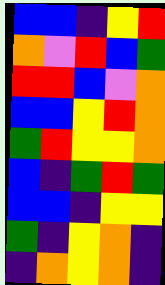[["blue", "blue", "indigo", "yellow", "red"], ["orange", "violet", "red", "blue", "green"], ["red", "red", "blue", "violet", "orange"], ["blue", "blue", "yellow", "red", "orange"], ["green", "red", "yellow", "yellow", "orange"], ["blue", "indigo", "green", "red", "green"], ["blue", "blue", "indigo", "yellow", "yellow"], ["green", "indigo", "yellow", "orange", "indigo"], ["indigo", "orange", "yellow", "orange", "indigo"]]